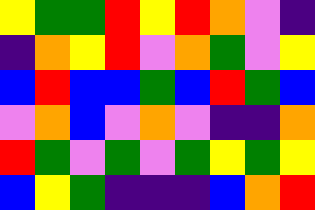[["yellow", "green", "green", "red", "yellow", "red", "orange", "violet", "indigo"], ["indigo", "orange", "yellow", "red", "violet", "orange", "green", "violet", "yellow"], ["blue", "red", "blue", "blue", "green", "blue", "red", "green", "blue"], ["violet", "orange", "blue", "violet", "orange", "violet", "indigo", "indigo", "orange"], ["red", "green", "violet", "green", "violet", "green", "yellow", "green", "yellow"], ["blue", "yellow", "green", "indigo", "indigo", "indigo", "blue", "orange", "red"]]